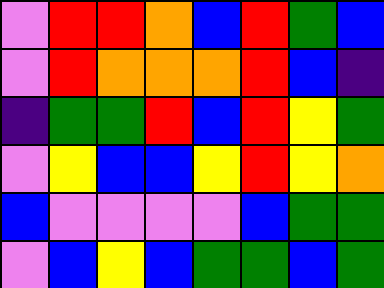[["violet", "red", "red", "orange", "blue", "red", "green", "blue"], ["violet", "red", "orange", "orange", "orange", "red", "blue", "indigo"], ["indigo", "green", "green", "red", "blue", "red", "yellow", "green"], ["violet", "yellow", "blue", "blue", "yellow", "red", "yellow", "orange"], ["blue", "violet", "violet", "violet", "violet", "blue", "green", "green"], ["violet", "blue", "yellow", "blue", "green", "green", "blue", "green"]]